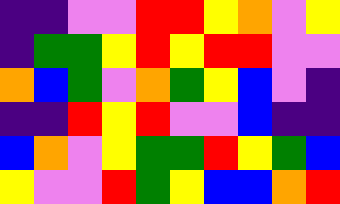[["indigo", "indigo", "violet", "violet", "red", "red", "yellow", "orange", "violet", "yellow"], ["indigo", "green", "green", "yellow", "red", "yellow", "red", "red", "violet", "violet"], ["orange", "blue", "green", "violet", "orange", "green", "yellow", "blue", "violet", "indigo"], ["indigo", "indigo", "red", "yellow", "red", "violet", "violet", "blue", "indigo", "indigo"], ["blue", "orange", "violet", "yellow", "green", "green", "red", "yellow", "green", "blue"], ["yellow", "violet", "violet", "red", "green", "yellow", "blue", "blue", "orange", "red"]]